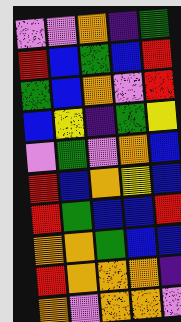[["violet", "violet", "orange", "indigo", "green"], ["red", "blue", "green", "blue", "red"], ["green", "blue", "orange", "violet", "red"], ["blue", "yellow", "indigo", "green", "yellow"], ["violet", "green", "violet", "orange", "blue"], ["red", "blue", "orange", "yellow", "blue"], ["red", "green", "blue", "blue", "red"], ["orange", "orange", "green", "blue", "blue"], ["red", "orange", "orange", "orange", "indigo"], ["orange", "violet", "orange", "orange", "violet"]]